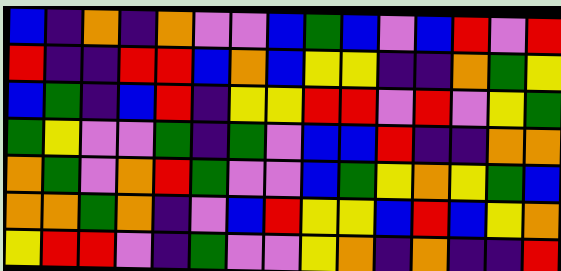[["blue", "indigo", "orange", "indigo", "orange", "violet", "violet", "blue", "green", "blue", "violet", "blue", "red", "violet", "red"], ["red", "indigo", "indigo", "red", "red", "blue", "orange", "blue", "yellow", "yellow", "indigo", "indigo", "orange", "green", "yellow"], ["blue", "green", "indigo", "blue", "red", "indigo", "yellow", "yellow", "red", "red", "violet", "red", "violet", "yellow", "green"], ["green", "yellow", "violet", "violet", "green", "indigo", "green", "violet", "blue", "blue", "red", "indigo", "indigo", "orange", "orange"], ["orange", "green", "violet", "orange", "red", "green", "violet", "violet", "blue", "green", "yellow", "orange", "yellow", "green", "blue"], ["orange", "orange", "green", "orange", "indigo", "violet", "blue", "red", "yellow", "yellow", "blue", "red", "blue", "yellow", "orange"], ["yellow", "red", "red", "violet", "indigo", "green", "violet", "violet", "yellow", "orange", "indigo", "orange", "indigo", "indigo", "red"]]